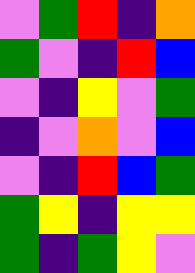[["violet", "green", "red", "indigo", "orange"], ["green", "violet", "indigo", "red", "blue"], ["violet", "indigo", "yellow", "violet", "green"], ["indigo", "violet", "orange", "violet", "blue"], ["violet", "indigo", "red", "blue", "green"], ["green", "yellow", "indigo", "yellow", "yellow"], ["green", "indigo", "green", "yellow", "violet"]]